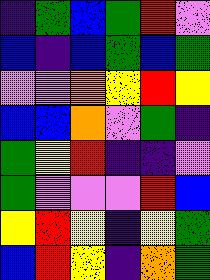[["indigo", "green", "blue", "green", "red", "violet"], ["blue", "indigo", "blue", "green", "blue", "green"], ["violet", "violet", "orange", "yellow", "red", "yellow"], ["blue", "blue", "orange", "violet", "green", "indigo"], ["green", "yellow", "red", "indigo", "indigo", "violet"], ["green", "violet", "violet", "violet", "red", "blue"], ["yellow", "red", "yellow", "indigo", "yellow", "green"], ["blue", "red", "yellow", "indigo", "orange", "green"]]